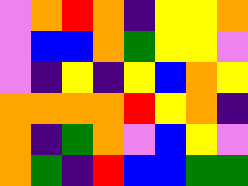[["violet", "orange", "red", "orange", "indigo", "yellow", "yellow", "orange"], ["violet", "blue", "blue", "orange", "green", "yellow", "yellow", "violet"], ["violet", "indigo", "yellow", "indigo", "yellow", "blue", "orange", "yellow"], ["orange", "orange", "orange", "orange", "red", "yellow", "orange", "indigo"], ["orange", "indigo", "green", "orange", "violet", "blue", "yellow", "violet"], ["orange", "green", "indigo", "red", "blue", "blue", "green", "green"]]